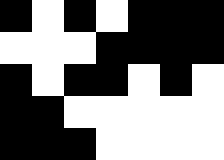[["black", "white", "black", "white", "black", "black", "black"], ["white", "white", "white", "black", "black", "black", "black"], ["black", "white", "black", "black", "white", "black", "white"], ["black", "black", "white", "white", "white", "white", "white"], ["black", "black", "black", "white", "white", "white", "white"]]